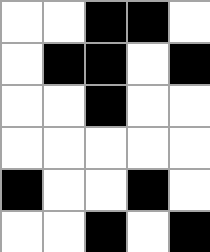[["white", "white", "black", "black", "white"], ["white", "black", "black", "white", "black"], ["white", "white", "black", "white", "white"], ["white", "white", "white", "white", "white"], ["black", "white", "white", "black", "white"], ["white", "white", "black", "white", "black"]]